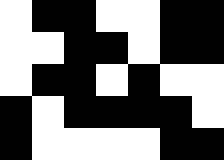[["white", "black", "black", "white", "white", "black", "black"], ["white", "white", "black", "black", "white", "black", "black"], ["white", "black", "black", "white", "black", "white", "white"], ["black", "white", "black", "black", "black", "black", "white"], ["black", "white", "white", "white", "white", "black", "black"]]